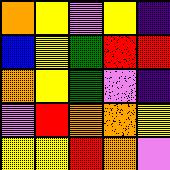[["orange", "yellow", "violet", "yellow", "indigo"], ["blue", "yellow", "green", "red", "red"], ["orange", "yellow", "green", "violet", "indigo"], ["violet", "red", "orange", "orange", "yellow"], ["yellow", "yellow", "red", "orange", "violet"]]